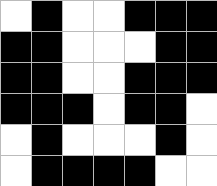[["white", "black", "white", "white", "black", "black", "black"], ["black", "black", "white", "white", "white", "black", "black"], ["black", "black", "white", "white", "black", "black", "black"], ["black", "black", "black", "white", "black", "black", "white"], ["white", "black", "white", "white", "white", "black", "white"], ["white", "black", "black", "black", "black", "white", "white"]]